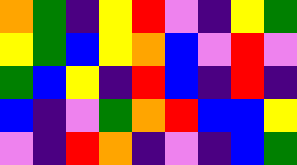[["orange", "green", "indigo", "yellow", "red", "violet", "indigo", "yellow", "green"], ["yellow", "green", "blue", "yellow", "orange", "blue", "violet", "red", "violet"], ["green", "blue", "yellow", "indigo", "red", "blue", "indigo", "red", "indigo"], ["blue", "indigo", "violet", "green", "orange", "red", "blue", "blue", "yellow"], ["violet", "indigo", "red", "orange", "indigo", "violet", "indigo", "blue", "green"]]